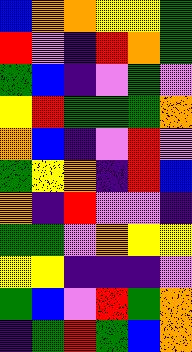[["blue", "orange", "orange", "yellow", "yellow", "green"], ["red", "violet", "indigo", "red", "orange", "green"], ["green", "blue", "indigo", "violet", "green", "violet"], ["yellow", "red", "green", "green", "green", "orange"], ["orange", "blue", "indigo", "violet", "red", "violet"], ["green", "yellow", "orange", "indigo", "red", "blue"], ["orange", "indigo", "red", "violet", "violet", "indigo"], ["green", "green", "violet", "orange", "yellow", "yellow"], ["yellow", "yellow", "indigo", "indigo", "indigo", "violet"], ["green", "blue", "violet", "red", "green", "orange"], ["indigo", "green", "red", "green", "blue", "orange"]]